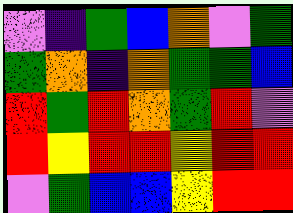[["violet", "indigo", "green", "blue", "orange", "violet", "green"], ["green", "orange", "indigo", "orange", "green", "green", "blue"], ["red", "green", "red", "orange", "green", "red", "violet"], ["red", "yellow", "red", "red", "yellow", "red", "red"], ["violet", "green", "blue", "blue", "yellow", "red", "red"]]